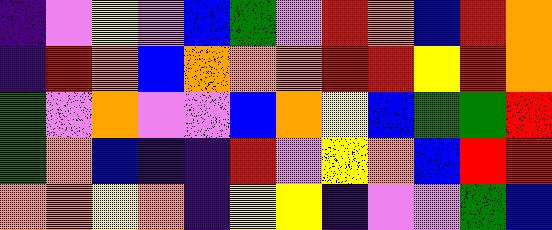[["indigo", "violet", "yellow", "violet", "blue", "green", "violet", "red", "orange", "blue", "red", "orange"], ["indigo", "red", "orange", "blue", "orange", "orange", "orange", "red", "red", "yellow", "red", "orange"], ["green", "violet", "orange", "violet", "violet", "blue", "orange", "yellow", "blue", "green", "green", "red"], ["green", "orange", "blue", "indigo", "indigo", "red", "violet", "yellow", "orange", "blue", "red", "red"], ["orange", "orange", "yellow", "orange", "indigo", "yellow", "yellow", "indigo", "violet", "violet", "green", "blue"]]